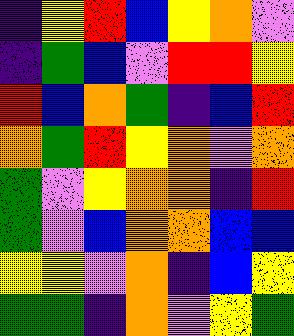[["indigo", "yellow", "red", "blue", "yellow", "orange", "violet"], ["indigo", "green", "blue", "violet", "red", "red", "yellow"], ["red", "blue", "orange", "green", "indigo", "blue", "red"], ["orange", "green", "red", "yellow", "orange", "violet", "orange"], ["green", "violet", "yellow", "orange", "orange", "indigo", "red"], ["green", "violet", "blue", "orange", "orange", "blue", "blue"], ["yellow", "yellow", "violet", "orange", "indigo", "blue", "yellow"], ["green", "green", "indigo", "orange", "violet", "yellow", "green"]]